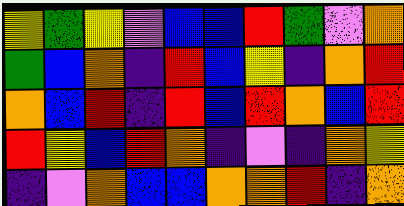[["yellow", "green", "yellow", "violet", "blue", "blue", "red", "green", "violet", "orange"], ["green", "blue", "orange", "indigo", "red", "blue", "yellow", "indigo", "orange", "red"], ["orange", "blue", "red", "indigo", "red", "blue", "red", "orange", "blue", "red"], ["red", "yellow", "blue", "red", "orange", "indigo", "violet", "indigo", "orange", "yellow"], ["indigo", "violet", "orange", "blue", "blue", "orange", "orange", "red", "indigo", "orange"]]